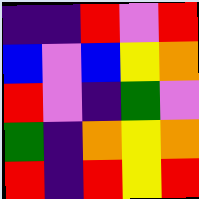[["indigo", "indigo", "red", "violet", "red"], ["blue", "violet", "blue", "yellow", "orange"], ["red", "violet", "indigo", "green", "violet"], ["green", "indigo", "orange", "yellow", "orange"], ["red", "indigo", "red", "yellow", "red"]]